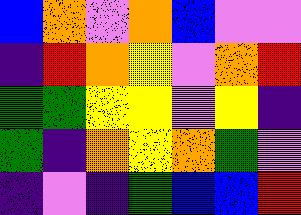[["blue", "orange", "violet", "orange", "blue", "violet", "violet"], ["indigo", "red", "orange", "yellow", "violet", "orange", "red"], ["green", "green", "yellow", "yellow", "violet", "yellow", "indigo"], ["green", "indigo", "orange", "yellow", "orange", "green", "violet"], ["indigo", "violet", "indigo", "green", "blue", "blue", "red"]]